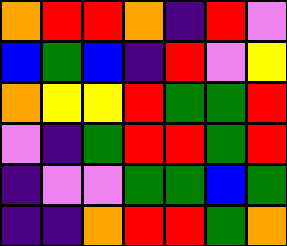[["orange", "red", "red", "orange", "indigo", "red", "violet"], ["blue", "green", "blue", "indigo", "red", "violet", "yellow"], ["orange", "yellow", "yellow", "red", "green", "green", "red"], ["violet", "indigo", "green", "red", "red", "green", "red"], ["indigo", "violet", "violet", "green", "green", "blue", "green"], ["indigo", "indigo", "orange", "red", "red", "green", "orange"]]